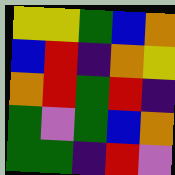[["yellow", "yellow", "green", "blue", "orange"], ["blue", "red", "indigo", "orange", "yellow"], ["orange", "red", "green", "red", "indigo"], ["green", "violet", "green", "blue", "orange"], ["green", "green", "indigo", "red", "violet"]]